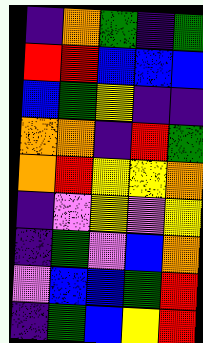[["indigo", "orange", "green", "indigo", "green"], ["red", "red", "blue", "blue", "blue"], ["blue", "green", "yellow", "indigo", "indigo"], ["orange", "orange", "indigo", "red", "green"], ["orange", "red", "yellow", "yellow", "orange"], ["indigo", "violet", "yellow", "violet", "yellow"], ["indigo", "green", "violet", "blue", "orange"], ["violet", "blue", "blue", "green", "red"], ["indigo", "green", "blue", "yellow", "red"]]